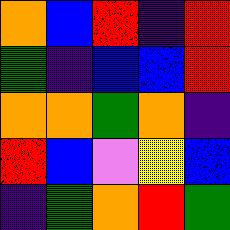[["orange", "blue", "red", "indigo", "red"], ["green", "indigo", "blue", "blue", "red"], ["orange", "orange", "green", "orange", "indigo"], ["red", "blue", "violet", "yellow", "blue"], ["indigo", "green", "orange", "red", "green"]]